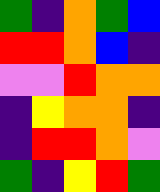[["green", "indigo", "orange", "green", "blue"], ["red", "red", "orange", "blue", "indigo"], ["violet", "violet", "red", "orange", "orange"], ["indigo", "yellow", "orange", "orange", "indigo"], ["indigo", "red", "red", "orange", "violet"], ["green", "indigo", "yellow", "red", "green"]]